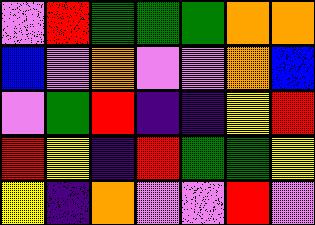[["violet", "red", "green", "green", "green", "orange", "orange"], ["blue", "violet", "orange", "violet", "violet", "orange", "blue"], ["violet", "green", "red", "indigo", "indigo", "yellow", "red"], ["red", "yellow", "indigo", "red", "green", "green", "yellow"], ["yellow", "indigo", "orange", "violet", "violet", "red", "violet"]]